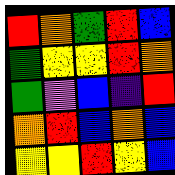[["red", "orange", "green", "red", "blue"], ["green", "yellow", "yellow", "red", "orange"], ["green", "violet", "blue", "indigo", "red"], ["orange", "red", "blue", "orange", "blue"], ["yellow", "yellow", "red", "yellow", "blue"]]